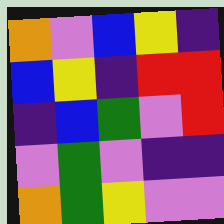[["orange", "violet", "blue", "yellow", "indigo"], ["blue", "yellow", "indigo", "red", "red"], ["indigo", "blue", "green", "violet", "red"], ["violet", "green", "violet", "indigo", "indigo"], ["orange", "green", "yellow", "violet", "violet"]]